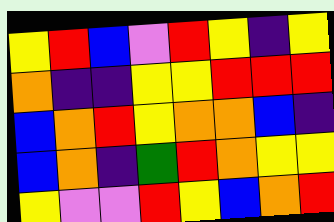[["yellow", "red", "blue", "violet", "red", "yellow", "indigo", "yellow"], ["orange", "indigo", "indigo", "yellow", "yellow", "red", "red", "red"], ["blue", "orange", "red", "yellow", "orange", "orange", "blue", "indigo"], ["blue", "orange", "indigo", "green", "red", "orange", "yellow", "yellow"], ["yellow", "violet", "violet", "red", "yellow", "blue", "orange", "red"]]